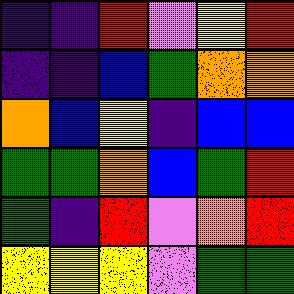[["indigo", "indigo", "red", "violet", "yellow", "red"], ["indigo", "indigo", "blue", "green", "orange", "orange"], ["orange", "blue", "yellow", "indigo", "blue", "blue"], ["green", "green", "orange", "blue", "green", "red"], ["green", "indigo", "red", "violet", "orange", "red"], ["yellow", "yellow", "yellow", "violet", "green", "green"]]